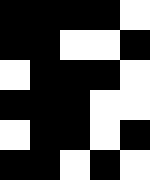[["black", "black", "black", "black", "white"], ["black", "black", "white", "white", "black"], ["white", "black", "black", "black", "white"], ["black", "black", "black", "white", "white"], ["white", "black", "black", "white", "black"], ["black", "black", "white", "black", "white"]]